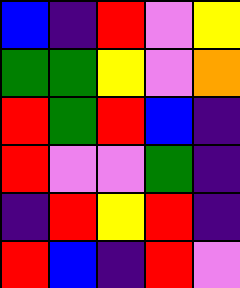[["blue", "indigo", "red", "violet", "yellow"], ["green", "green", "yellow", "violet", "orange"], ["red", "green", "red", "blue", "indigo"], ["red", "violet", "violet", "green", "indigo"], ["indigo", "red", "yellow", "red", "indigo"], ["red", "blue", "indigo", "red", "violet"]]